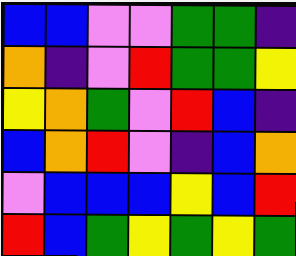[["blue", "blue", "violet", "violet", "green", "green", "indigo"], ["orange", "indigo", "violet", "red", "green", "green", "yellow"], ["yellow", "orange", "green", "violet", "red", "blue", "indigo"], ["blue", "orange", "red", "violet", "indigo", "blue", "orange"], ["violet", "blue", "blue", "blue", "yellow", "blue", "red"], ["red", "blue", "green", "yellow", "green", "yellow", "green"]]